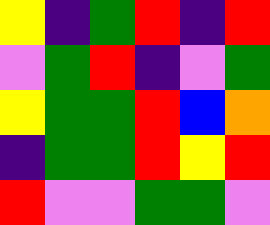[["yellow", "indigo", "green", "red", "indigo", "red"], ["violet", "green", "red", "indigo", "violet", "green"], ["yellow", "green", "green", "red", "blue", "orange"], ["indigo", "green", "green", "red", "yellow", "red"], ["red", "violet", "violet", "green", "green", "violet"]]